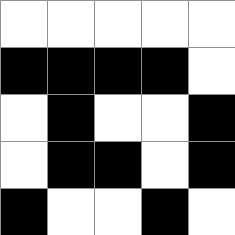[["white", "white", "white", "white", "white"], ["black", "black", "black", "black", "white"], ["white", "black", "white", "white", "black"], ["white", "black", "black", "white", "black"], ["black", "white", "white", "black", "white"]]